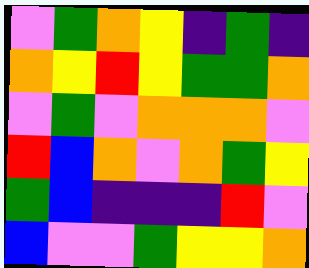[["violet", "green", "orange", "yellow", "indigo", "green", "indigo"], ["orange", "yellow", "red", "yellow", "green", "green", "orange"], ["violet", "green", "violet", "orange", "orange", "orange", "violet"], ["red", "blue", "orange", "violet", "orange", "green", "yellow"], ["green", "blue", "indigo", "indigo", "indigo", "red", "violet"], ["blue", "violet", "violet", "green", "yellow", "yellow", "orange"]]